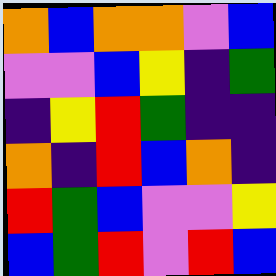[["orange", "blue", "orange", "orange", "violet", "blue"], ["violet", "violet", "blue", "yellow", "indigo", "green"], ["indigo", "yellow", "red", "green", "indigo", "indigo"], ["orange", "indigo", "red", "blue", "orange", "indigo"], ["red", "green", "blue", "violet", "violet", "yellow"], ["blue", "green", "red", "violet", "red", "blue"]]